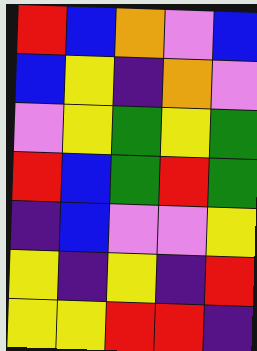[["red", "blue", "orange", "violet", "blue"], ["blue", "yellow", "indigo", "orange", "violet"], ["violet", "yellow", "green", "yellow", "green"], ["red", "blue", "green", "red", "green"], ["indigo", "blue", "violet", "violet", "yellow"], ["yellow", "indigo", "yellow", "indigo", "red"], ["yellow", "yellow", "red", "red", "indigo"]]